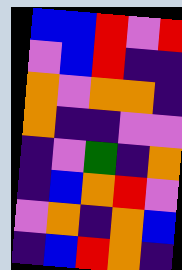[["blue", "blue", "red", "violet", "red"], ["violet", "blue", "red", "indigo", "indigo"], ["orange", "violet", "orange", "orange", "indigo"], ["orange", "indigo", "indigo", "violet", "violet"], ["indigo", "violet", "green", "indigo", "orange"], ["indigo", "blue", "orange", "red", "violet"], ["violet", "orange", "indigo", "orange", "blue"], ["indigo", "blue", "red", "orange", "indigo"]]